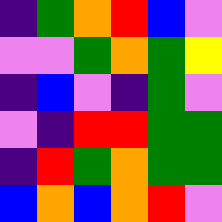[["indigo", "green", "orange", "red", "blue", "violet"], ["violet", "violet", "green", "orange", "green", "yellow"], ["indigo", "blue", "violet", "indigo", "green", "violet"], ["violet", "indigo", "red", "red", "green", "green"], ["indigo", "red", "green", "orange", "green", "green"], ["blue", "orange", "blue", "orange", "red", "violet"]]